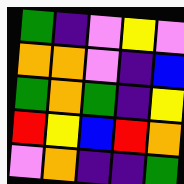[["green", "indigo", "violet", "yellow", "violet"], ["orange", "orange", "violet", "indigo", "blue"], ["green", "orange", "green", "indigo", "yellow"], ["red", "yellow", "blue", "red", "orange"], ["violet", "orange", "indigo", "indigo", "green"]]